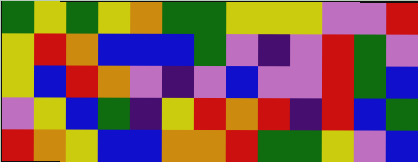[["green", "yellow", "green", "yellow", "orange", "green", "green", "yellow", "yellow", "yellow", "violet", "violet", "red"], ["yellow", "red", "orange", "blue", "blue", "blue", "green", "violet", "indigo", "violet", "red", "green", "violet"], ["yellow", "blue", "red", "orange", "violet", "indigo", "violet", "blue", "violet", "violet", "red", "green", "blue"], ["violet", "yellow", "blue", "green", "indigo", "yellow", "red", "orange", "red", "indigo", "red", "blue", "green"], ["red", "orange", "yellow", "blue", "blue", "orange", "orange", "red", "green", "green", "yellow", "violet", "blue"]]